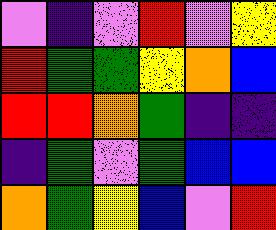[["violet", "indigo", "violet", "red", "violet", "yellow"], ["red", "green", "green", "yellow", "orange", "blue"], ["red", "red", "orange", "green", "indigo", "indigo"], ["indigo", "green", "violet", "green", "blue", "blue"], ["orange", "green", "yellow", "blue", "violet", "red"]]